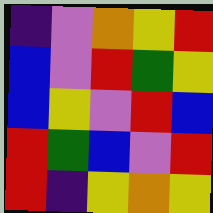[["indigo", "violet", "orange", "yellow", "red"], ["blue", "violet", "red", "green", "yellow"], ["blue", "yellow", "violet", "red", "blue"], ["red", "green", "blue", "violet", "red"], ["red", "indigo", "yellow", "orange", "yellow"]]